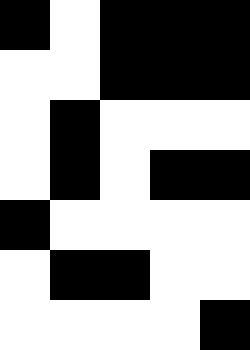[["black", "white", "black", "black", "black"], ["white", "white", "black", "black", "black"], ["white", "black", "white", "white", "white"], ["white", "black", "white", "black", "black"], ["black", "white", "white", "white", "white"], ["white", "black", "black", "white", "white"], ["white", "white", "white", "white", "black"]]